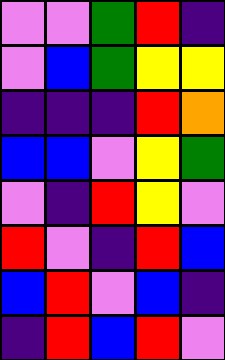[["violet", "violet", "green", "red", "indigo"], ["violet", "blue", "green", "yellow", "yellow"], ["indigo", "indigo", "indigo", "red", "orange"], ["blue", "blue", "violet", "yellow", "green"], ["violet", "indigo", "red", "yellow", "violet"], ["red", "violet", "indigo", "red", "blue"], ["blue", "red", "violet", "blue", "indigo"], ["indigo", "red", "blue", "red", "violet"]]